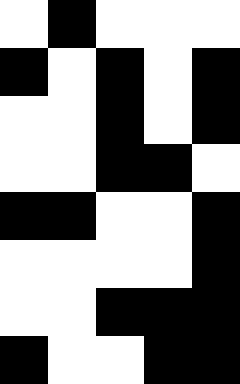[["white", "black", "white", "white", "white"], ["black", "white", "black", "white", "black"], ["white", "white", "black", "white", "black"], ["white", "white", "black", "black", "white"], ["black", "black", "white", "white", "black"], ["white", "white", "white", "white", "black"], ["white", "white", "black", "black", "black"], ["black", "white", "white", "black", "black"]]